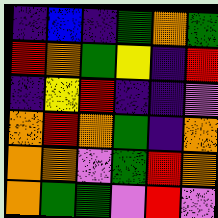[["indigo", "blue", "indigo", "green", "orange", "green"], ["red", "orange", "green", "yellow", "indigo", "red"], ["indigo", "yellow", "red", "indigo", "indigo", "violet"], ["orange", "red", "orange", "green", "indigo", "orange"], ["orange", "orange", "violet", "green", "red", "orange"], ["orange", "green", "green", "violet", "red", "violet"]]